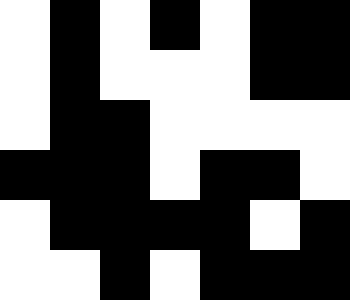[["white", "black", "white", "black", "white", "black", "black"], ["white", "black", "white", "white", "white", "black", "black"], ["white", "black", "black", "white", "white", "white", "white"], ["black", "black", "black", "white", "black", "black", "white"], ["white", "black", "black", "black", "black", "white", "black"], ["white", "white", "black", "white", "black", "black", "black"]]